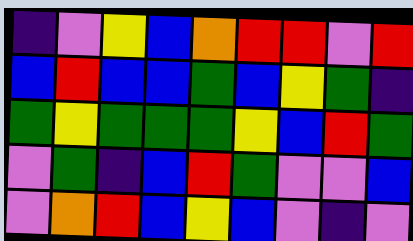[["indigo", "violet", "yellow", "blue", "orange", "red", "red", "violet", "red"], ["blue", "red", "blue", "blue", "green", "blue", "yellow", "green", "indigo"], ["green", "yellow", "green", "green", "green", "yellow", "blue", "red", "green"], ["violet", "green", "indigo", "blue", "red", "green", "violet", "violet", "blue"], ["violet", "orange", "red", "blue", "yellow", "blue", "violet", "indigo", "violet"]]